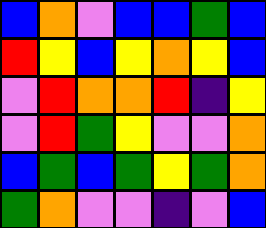[["blue", "orange", "violet", "blue", "blue", "green", "blue"], ["red", "yellow", "blue", "yellow", "orange", "yellow", "blue"], ["violet", "red", "orange", "orange", "red", "indigo", "yellow"], ["violet", "red", "green", "yellow", "violet", "violet", "orange"], ["blue", "green", "blue", "green", "yellow", "green", "orange"], ["green", "orange", "violet", "violet", "indigo", "violet", "blue"]]